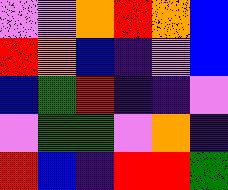[["violet", "violet", "orange", "red", "orange", "blue"], ["red", "orange", "blue", "indigo", "violet", "blue"], ["blue", "green", "red", "indigo", "indigo", "violet"], ["violet", "green", "green", "violet", "orange", "indigo"], ["red", "blue", "indigo", "red", "red", "green"]]